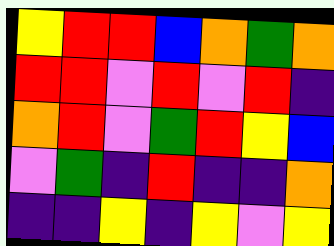[["yellow", "red", "red", "blue", "orange", "green", "orange"], ["red", "red", "violet", "red", "violet", "red", "indigo"], ["orange", "red", "violet", "green", "red", "yellow", "blue"], ["violet", "green", "indigo", "red", "indigo", "indigo", "orange"], ["indigo", "indigo", "yellow", "indigo", "yellow", "violet", "yellow"]]